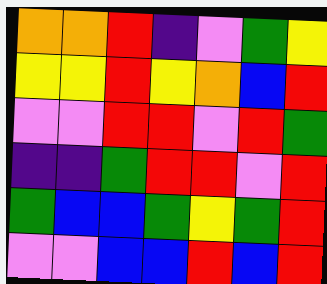[["orange", "orange", "red", "indigo", "violet", "green", "yellow"], ["yellow", "yellow", "red", "yellow", "orange", "blue", "red"], ["violet", "violet", "red", "red", "violet", "red", "green"], ["indigo", "indigo", "green", "red", "red", "violet", "red"], ["green", "blue", "blue", "green", "yellow", "green", "red"], ["violet", "violet", "blue", "blue", "red", "blue", "red"]]